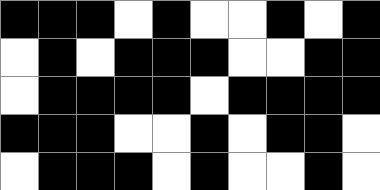[["black", "black", "black", "white", "black", "white", "white", "black", "white", "black"], ["white", "black", "white", "black", "black", "black", "white", "white", "black", "black"], ["white", "black", "black", "black", "black", "white", "black", "black", "black", "black"], ["black", "black", "black", "white", "white", "black", "white", "black", "black", "white"], ["white", "black", "black", "black", "white", "black", "white", "white", "black", "white"]]